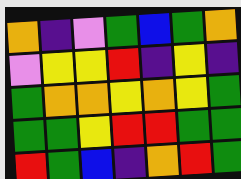[["orange", "indigo", "violet", "green", "blue", "green", "orange"], ["violet", "yellow", "yellow", "red", "indigo", "yellow", "indigo"], ["green", "orange", "orange", "yellow", "orange", "yellow", "green"], ["green", "green", "yellow", "red", "red", "green", "green"], ["red", "green", "blue", "indigo", "orange", "red", "green"]]